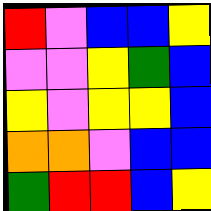[["red", "violet", "blue", "blue", "yellow"], ["violet", "violet", "yellow", "green", "blue"], ["yellow", "violet", "yellow", "yellow", "blue"], ["orange", "orange", "violet", "blue", "blue"], ["green", "red", "red", "blue", "yellow"]]